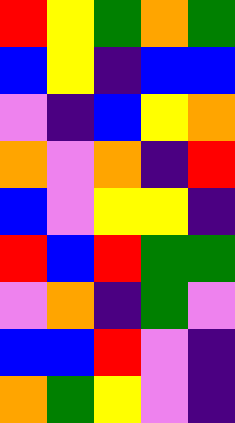[["red", "yellow", "green", "orange", "green"], ["blue", "yellow", "indigo", "blue", "blue"], ["violet", "indigo", "blue", "yellow", "orange"], ["orange", "violet", "orange", "indigo", "red"], ["blue", "violet", "yellow", "yellow", "indigo"], ["red", "blue", "red", "green", "green"], ["violet", "orange", "indigo", "green", "violet"], ["blue", "blue", "red", "violet", "indigo"], ["orange", "green", "yellow", "violet", "indigo"]]